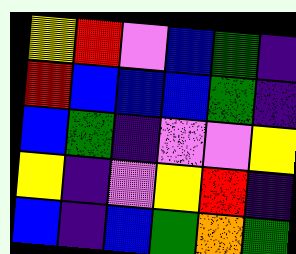[["yellow", "red", "violet", "blue", "green", "indigo"], ["red", "blue", "blue", "blue", "green", "indigo"], ["blue", "green", "indigo", "violet", "violet", "yellow"], ["yellow", "indigo", "violet", "yellow", "red", "indigo"], ["blue", "indigo", "blue", "green", "orange", "green"]]